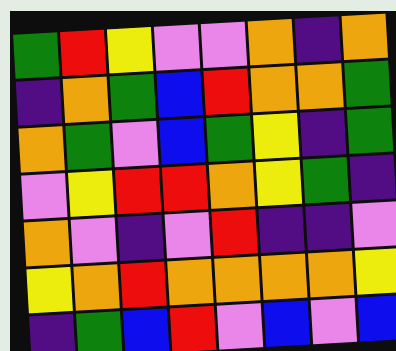[["green", "red", "yellow", "violet", "violet", "orange", "indigo", "orange"], ["indigo", "orange", "green", "blue", "red", "orange", "orange", "green"], ["orange", "green", "violet", "blue", "green", "yellow", "indigo", "green"], ["violet", "yellow", "red", "red", "orange", "yellow", "green", "indigo"], ["orange", "violet", "indigo", "violet", "red", "indigo", "indigo", "violet"], ["yellow", "orange", "red", "orange", "orange", "orange", "orange", "yellow"], ["indigo", "green", "blue", "red", "violet", "blue", "violet", "blue"]]